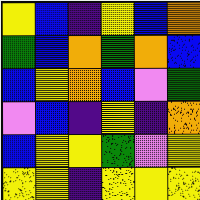[["yellow", "blue", "indigo", "yellow", "blue", "orange"], ["green", "blue", "orange", "green", "orange", "blue"], ["blue", "yellow", "orange", "blue", "violet", "green"], ["violet", "blue", "indigo", "yellow", "indigo", "orange"], ["blue", "yellow", "yellow", "green", "violet", "yellow"], ["yellow", "yellow", "indigo", "yellow", "yellow", "yellow"]]